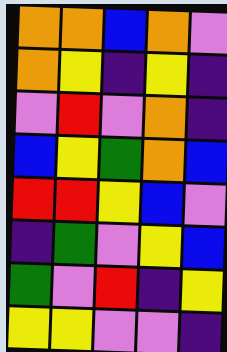[["orange", "orange", "blue", "orange", "violet"], ["orange", "yellow", "indigo", "yellow", "indigo"], ["violet", "red", "violet", "orange", "indigo"], ["blue", "yellow", "green", "orange", "blue"], ["red", "red", "yellow", "blue", "violet"], ["indigo", "green", "violet", "yellow", "blue"], ["green", "violet", "red", "indigo", "yellow"], ["yellow", "yellow", "violet", "violet", "indigo"]]